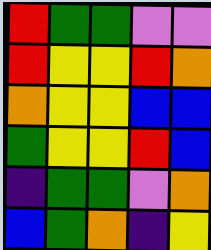[["red", "green", "green", "violet", "violet"], ["red", "yellow", "yellow", "red", "orange"], ["orange", "yellow", "yellow", "blue", "blue"], ["green", "yellow", "yellow", "red", "blue"], ["indigo", "green", "green", "violet", "orange"], ["blue", "green", "orange", "indigo", "yellow"]]